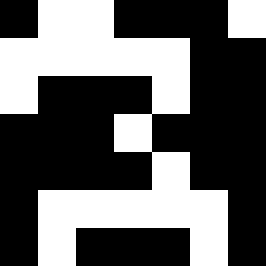[["black", "white", "white", "black", "black", "black", "white"], ["white", "white", "white", "white", "white", "black", "black"], ["white", "black", "black", "black", "white", "black", "black"], ["black", "black", "black", "white", "black", "black", "black"], ["black", "black", "black", "black", "white", "black", "black"], ["black", "white", "white", "white", "white", "white", "black"], ["black", "white", "black", "black", "black", "white", "black"]]